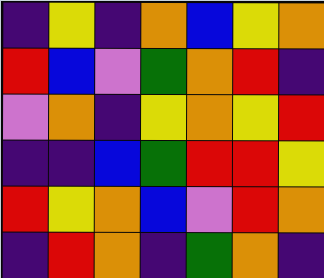[["indigo", "yellow", "indigo", "orange", "blue", "yellow", "orange"], ["red", "blue", "violet", "green", "orange", "red", "indigo"], ["violet", "orange", "indigo", "yellow", "orange", "yellow", "red"], ["indigo", "indigo", "blue", "green", "red", "red", "yellow"], ["red", "yellow", "orange", "blue", "violet", "red", "orange"], ["indigo", "red", "orange", "indigo", "green", "orange", "indigo"]]